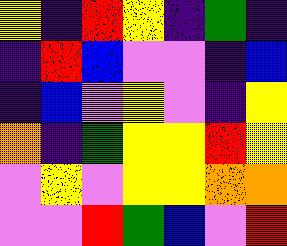[["yellow", "indigo", "red", "yellow", "indigo", "green", "indigo"], ["indigo", "red", "blue", "violet", "violet", "indigo", "blue"], ["indigo", "blue", "violet", "yellow", "violet", "indigo", "yellow"], ["orange", "indigo", "green", "yellow", "yellow", "red", "yellow"], ["violet", "yellow", "violet", "yellow", "yellow", "orange", "orange"], ["violet", "violet", "red", "green", "blue", "violet", "red"]]